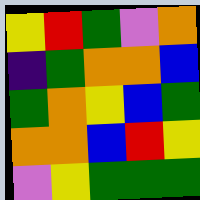[["yellow", "red", "green", "violet", "orange"], ["indigo", "green", "orange", "orange", "blue"], ["green", "orange", "yellow", "blue", "green"], ["orange", "orange", "blue", "red", "yellow"], ["violet", "yellow", "green", "green", "green"]]